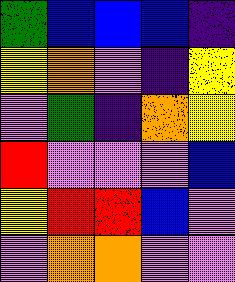[["green", "blue", "blue", "blue", "indigo"], ["yellow", "orange", "violet", "indigo", "yellow"], ["violet", "green", "indigo", "orange", "yellow"], ["red", "violet", "violet", "violet", "blue"], ["yellow", "red", "red", "blue", "violet"], ["violet", "orange", "orange", "violet", "violet"]]